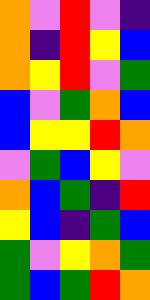[["orange", "violet", "red", "violet", "indigo"], ["orange", "indigo", "red", "yellow", "blue"], ["orange", "yellow", "red", "violet", "green"], ["blue", "violet", "green", "orange", "blue"], ["blue", "yellow", "yellow", "red", "orange"], ["violet", "green", "blue", "yellow", "violet"], ["orange", "blue", "green", "indigo", "red"], ["yellow", "blue", "indigo", "green", "blue"], ["green", "violet", "yellow", "orange", "green"], ["green", "blue", "green", "red", "orange"]]